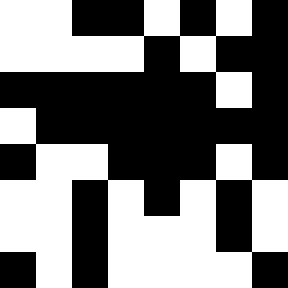[["white", "white", "black", "black", "white", "black", "white", "black"], ["white", "white", "white", "white", "black", "white", "black", "black"], ["black", "black", "black", "black", "black", "black", "white", "black"], ["white", "black", "black", "black", "black", "black", "black", "black"], ["black", "white", "white", "black", "black", "black", "white", "black"], ["white", "white", "black", "white", "black", "white", "black", "white"], ["white", "white", "black", "white", "white", "white", "black", "white"], ["black", "white", "black", "white", "white", "white", "white", "black"]]